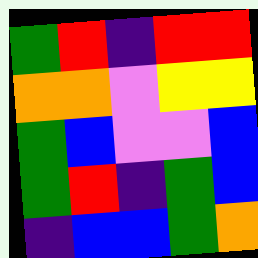[["green", "red", "indigo", "red", "red"], ["orange", "orange", "violet", "yellow", "yellow"], ["green", "blue", "violet", "violet", "blue"], ["green", "red", "indigo", "green", "blue"], ["indigo", "blue", "blue", "green", "orange"]]